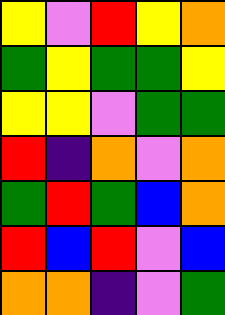[["yellow", "violet", "red", "yellow", "orange"], ["green", "yellow", "green", "green", "yellow"], ["yellow", "yellow", "violet", "green", "green"], ["red", "indigo", "orange", "violet", "orange"], ["green", "red", "green", "blue", "orange"], ["red", "blue", "red", "violet", "blue"], ["orange", "orange", "indigo", "violet", "green"]]